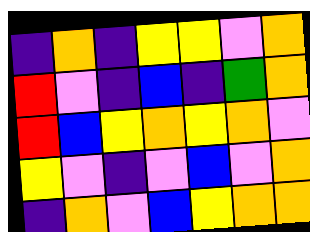[["indigo", "orange", "indigo", "yellow", "yellow", "violet", "orange"], ["red", "violet", "indigo", "blue", "indigo", "green", "orange"], ["red", "blue", "yellow", "orange", "yellow", "orange", "violet"], ["yellow", "violet", "indigo", "violet", "blue", "violet", "orange"], ["indigo", "orange", "violet", "blue", "yellow", "orange", "orange"]]